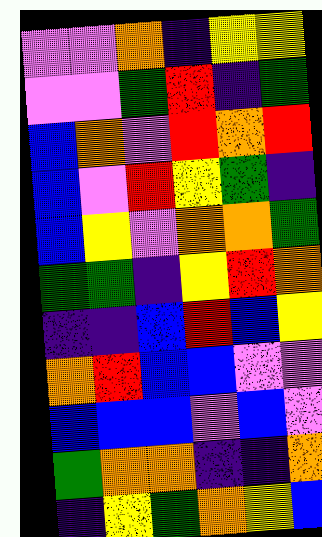[["violet", "violet", "orange", "indigo", "yellow", "yellow"], ["violet", "violet", "green", "red", "indigo", "green"], ["blue", "orange", "violet", "red", "orange", "red"], ["blue", "violet", "red", "yellow", "green", "indigo"], ["blue", "yellow", "violet", "orange", "orange", "green"], ["green", "green", "indigo", "yellow", "red", "orange"], ["indigo", "indigo", "blue", "red", "blue", "yellow"], ["orange", "red", "blue", "blue", "violet", "violet"], ["blue", "blue", "blue", "violet", "blue", "violet"], ["green", "orange", "orange", "indigo", "indigo", "orange"], ["indigo", "yellow", "green", "orange", "yellow", "blue"]]